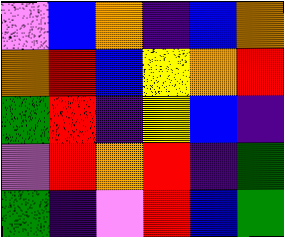[["violet", "blue", "orange", "indigo", "blue", "orange"], ["orange", "red", "blue", "yellow", "orange", "red"], ["green", "red", "indigo", "yellow", "blue", "indigo"], ["violet", "red", "orange", "red", "indigo", "green"], ["green", "indigo", "violet", "red", "blue", "green"]]